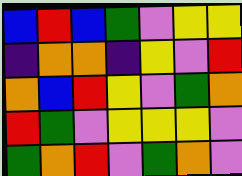[["blue", "red", "blue", "green", "violet", "yellow", "yellow"], ["indigo", "orange", "orange", "indigo", "yellow", "violet", "red"], ["orange", "blue", "red", "yellow", "violet", "green", "orange"], ["red", "green", "violet", "yellow", "yellow", "yellow", "violet"], ["green", "orange", "red", "violet", "green", "orange", "violet"]]